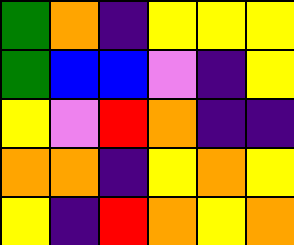[["green", "orange", "indigo", "yellow", "yellow", "yellow"], ["green", "blue", "blue", "violet", "indigo", "yellow"], ["yellow", "violet", "red", "orange", "indigo", "indigo"], ["orange", "orange", "indigo", "yellow", "orange", "yellow"], ["yellow", "indigo", "red", "orange", "yellow", "orange"]]